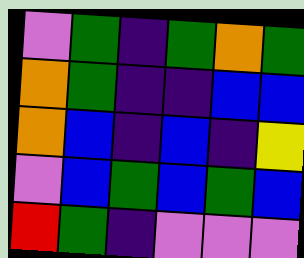[["violet", "green", "indigo", "green", "orange", "green"], ["orange", "green", "indigo", "indigo", "blue", "blue"], ["orange", "blue", "indigo", "blue", "indigo", "yellow"], ["violet", "blue", "green", "blue", "green", "blue"], ["red", "green", "indigo", "violet", "violet", "violet"]]